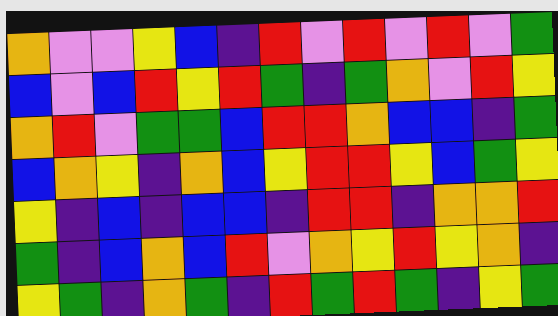[["orange", "violet", "violet", "yellow", "blue", "indigo", "red", "violet", "red", "violet", "red", "violet", "green"], ["blue", "violet", "blue", "red", "yellow", "red", "green", "indigo", "green", "orange", "violet", "red", "yellow"], ["orange", "red", "violet", "green", "green", "blue", "red", "red", "orange", "blue", "blue", "indigo", "green"], ["blue", "orange", "yellow", "indigo", "orange", "blue", "yellow", "red", "red", "yellow", "blue", "green", "yellow"], ["yellow", "indigo", "blue", "indigo", "blue", "blue", "indigo", "red", "red", "indigo", "orange", "orange", "red"], ["green", "indigo", "blue", "orange", "blue", "red", "violet", "orange", "yellow", "red", "yellow", "orange", "indigo"], ["yellow", "green", "indigo", "orange", "green", "indigo", "red", "green", "red", "green", "indigo", "yellow", "green"]]